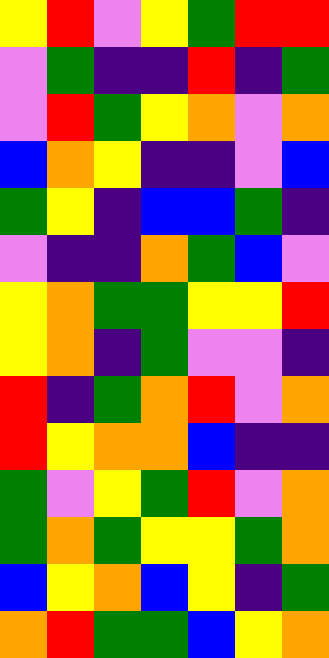[["yellow", "red", "violet", "yellow", "green", "red", "red"], ["violet", "green", "indigo", "indigo", "red", "indigo", "green"], ["violet", "red", "green", "yellow", "orange", "violet", "orange"], ["blue", "orange", "yellow", "indigo", "indigo", "violet", "blue"], ["green", "yellow", "indigo", "blue", "blue", "green", "indigo"], ["violet", "indigo", "indigo", "orange", "green", "blue", "violet"], ["yellow", "orange", "green", "green", "yellow", "yellow", "red"], ["yellow", "orange", "indigo", "green", "violet", "violet", "indigo"], ["red", "indigo", "green", "orange", "red", "violet", "orange"], ["red", "yellow", "orange", "orange", "blue", "indigo", "indigo"], ["green", "violet", "yellow", "green", "red", "violet", "orange"], ["green", "orange", "green", "yellow", "yellow", "green", "orange"], ["blue", "yellow", "orange", "blue", "yellow", "indigo", "green"], ["orange", "red", "green", "green", "blue", "yellow", "orange"]]